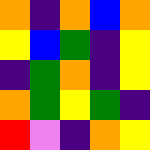[["orange", "indigo", "orange", "blue", "orange"], ["yellow", "blue", "green", "indigo", "yellow"], ["indigo", "green", "orange", "indigo", "yellow"], ["orange", "green", "yellow", "green", "indigo"], ["red", "violet", "indigo", "orange", "yellow"]]